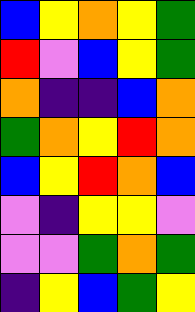[["blue", "yellow", "orange", "yellow", "green"], ["red", "violet", "blue", "yellow", "green"], ["orange", "indigo", "indigo", "blue", "orange"], ["green", "orange", "yellow", "red", "orange"], ["blue", "yellow", "red", "orange", "blue"], ["violet", "indigo", "yellow", "yellow", "violet"], ["violet", "violet", "green", "orange", "green"], ["indigo", "yellow", "blue", "green", "yellow"]]